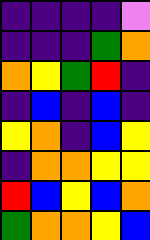[["indigo", "indigo", "indigo", "indigo", "violet"], ["indigo", "indigo", "indigo", "green", "orange"], ["orange", "yellow", "green", "red", "indigo"], ["indigo", "blue", "indigo", "blue", "indigo"], ["yellow", "orange", "indigo", "blue", "yellow"], ["indigo", "orange", "orange", "yellow", "yellow"], ["red", "blue", "yellow", "blue", "orange"], ["green", "orange", "orange", "yellow", "blue"]]